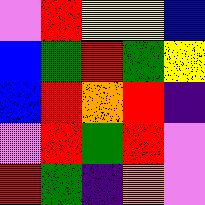[["violet", "red", "yellow", "yellow", "blue"], ["blue", "green", "red", "green", "yellow"], ["blue", "red", "orange", "red", "indigo"], ["violet", "red", "green", "red", "violet"], ["red", "green", "indigo", "orange", "violet"]]